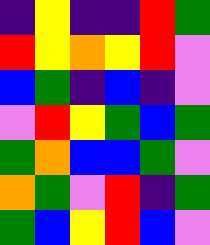[["indigo", "yellow", "indigo", "indigo", "red", "green"], ["red", "yellow", "orange", "yellow", "red", "violet"], ["blue", "green", "indigo", "blue", "indigo", "violet"], ["violet", "red", "yellow", "green", "blue", "green"], ["green", "orange", "blue", "blue", "green", "violet"], ["orange", "green", "violet", "red", "indigo", "green"], ["green", "blue", "yellow", "red", "blue", "violet"]]